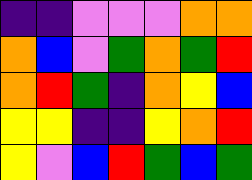[["indigo", "indigo", "violet", "violet", "violet", "orange", "orange"], ["orange", "blue", "violet", "green", "orange", "green", "red"], ["orange", "red", "green", "indigo", "orange", "yellow", "blue"], ["yellow", "yellow", "indigo", "indigo", "yellow", "orange", "red"], ["yellow", "violet", "blue", "red", "green", "blue", "green"]]